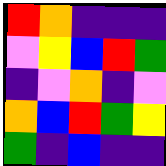[["red", "orange", "indigo", "indigo", "indigo"], ["violet", "yellow", "blue", "red", "green"], ["indigo", "violet", "orange", "indigo", "violet"], ["orange", "blue", "red", "green", "yellow"], ["green", "indigo", "blue", "indigo", "indigo"]]